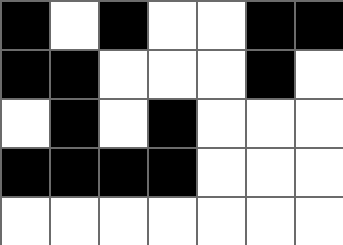[["black", "white", "black", "white", "white", "black", "black"], ["black", "black", "white", "white", "white", "black", "white"], ["white", "black", "white", "black", "white", "white", "white"], ["black", "black", "black", "black", "white", "white", "white"], ["white", "white", "white", "white", "white", "white", "white"]]